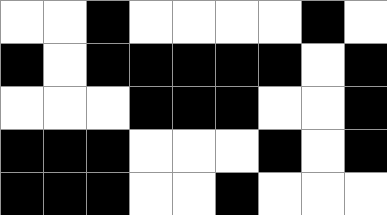[["white", "white", "black", "white", "white", "white", "white", "black", "white"], ["black", "white", "black", "black", "black", "black", "black", "white", "black"], ["white", "white", "white", "black", "black", "black", "white", "white", "black"], ["black", "black", "black", "white", "white", "white", "black", "white", "black"], ["black", "black", "black", "white", "white", "black", "white", "white", "white"]]